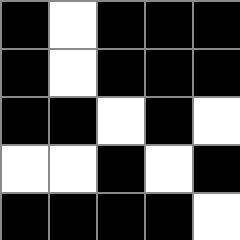[["black", "white", "black", "black", "black"], ["black", "white", "black", "black", "black"], ["black", "black", "white", "black", "white"], ["white", "white", "black", "white", "black"], ["black", "black", "black", "black", "white"]]